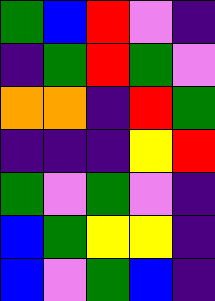[["green", "blue", "red", "violet", "indigo"], ["indigo", "green", "red", "green", "violet"], ["orange", "orange", "indigo", "red", "green"], ["indigo", "indigo", "indigo", "yellow", "red"], ["green", "violet", "green", "violet", "indigo"], ["blue", "green", "yellow", "yellow", "indigo"], ["blue", "violet", "green", "blue", "indigo"]]